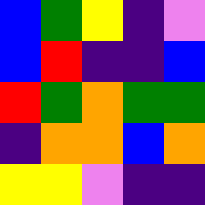[["blue", "green", "yellow", "indigo", "violet"], ["blue", "red", "indigo", "indigo", "blue"], ["red", "green", "orange", "green", "green"], ["indigo", "orange", "orange", "blue", "orange"], ["yellow", "yellow", "violet", "indigo", "indigo"]]